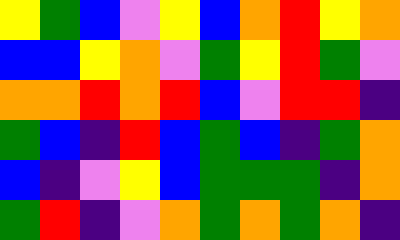[["yellow", "green", "blue", "violet", "yellow", "blue", "orange", "red", "yellow", "orange"], ["blue", "blue", "yellow", "orange", "violet", "green", "yellow", "red", "green", "violet"], ["orange", "orange", "red", "orange", "red", "blue", "violet", "red", "red", "indigo"], ["green", "blue", "indigo", "red", "blue", "green", "blue", "indigo", "green", "orange"], ["blue", "indigo", "violet", "yellow", "blue", "green", "green", "green", "indigo", "orange"], ["green", "red", "indigo", "violet", "orange", "green", "orange", "green", "orange", "indigo"]]